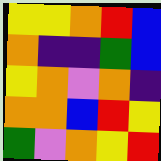[["yellow", "yellow", "orange", "red", "blue"], ["orange", "indigo", "indigo", "green", "blue"], ["yellow", "orange", "violet", "orange", "indigo"], ["orange", "orange", "blue", "red", "yellow"], ["green", "violet", "orange", "yellow", "red"]]